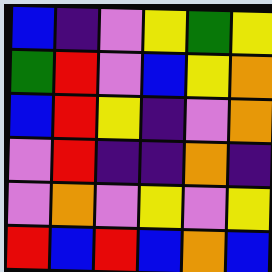[["blue", "indigo", "violet", "yellow", "green", "yellow"], ["green", "red", "violet", "blue", "yellow", "orange"], ["blue", "red", "yellow", "indigo", "violet", "orange"], ["violet", "red", "indigo", "indigo", "orange", "indigo"], ["violet", "orange", "violet", "yellow", "violet", "yellow"], ["red", "blue", "red", "blue", "orange", "blue"]]